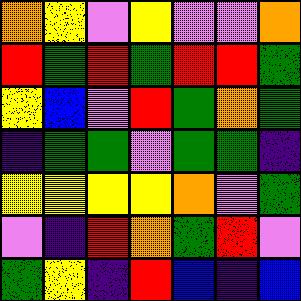[["orange", "yellow", "violet", "yellow", "violet", "violet", "orange"], ["red", "green", "red", "green", "red", "red", "green"], ["yellow", "blue", "violet", "red", "green", "orange", "green"], ["indigo", "green", "green", "violet", "green", "green", "indigo"], ["yellow", "yellow", "yellow", "yellow", "orange", "violet", "green"], ["violet", "indigo", "red", "orange", "green", "red", "violet"], ["green", "yellow", "indigo", "red", "blue", "indigo", "blue"]]